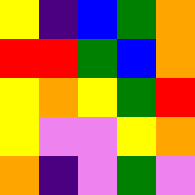[["yellow", "indigo", "blue", "green", "orange"], ["red", "red", "green", "blue", "orange"], ["yellow", "orange", "yellow", "green", "red"], ["yellow", "violet", "violet", "yellow", "orange"], ["orange", "indigo", "violet", "green", "violet"]]